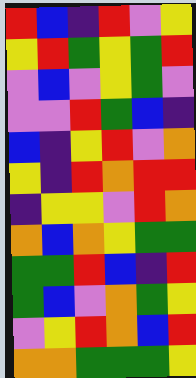[["red", "blue", "indigo", "red", "violet", "yellow"], ["yellow", "red", "green", "yellow", "green", "red"], ["violet", "blue", "violet", "yellow", "green", "violet"], ["violet", "violet", "red", "green", "blue", "indigo"], ["blue", "indigo", "yellow", "red", "violet", "orange"], ["yellow", "indigo", "red", "orange", "red", "red"], ["indigo", "yellow", "yellow", "violet", "red", "orange"], ["orange", "blue", "orange", "yellow", "green", "green"], ["green", "green", "red", "blue", "indigo", "red"], ["green", "blue", "violet", "orange", "green", "yellow"], ["violet", "yellow", "red", "orange", "blue", "red"], ["orange", "orange", "green", "green", "green", "yellow"]]